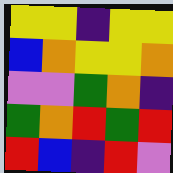[["yellow", "yellow", "indigo", "yellow", "yellow"], ["blue", "orange", "yellow", "yellow", "orange"], ["violet", "violet", "green", "orange", "indigo"], ["green", "orange", "red", "green", "red"], ["red", "blue", "indigo", "red", "violet"]]